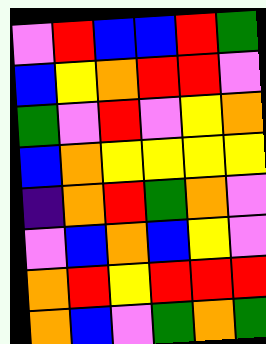[["violet", "red", "blue", "blue", "red", "green"], ["blue", "yellow", "orange", "red", "red", "violet"], ["green", "violet", "red", "violet", "yellow", "orange"], ["blue", "orange", "yellow", "yellow", "yellow", "yellow"], ["indigo", "orange", "red", "green", "orange", "violet"], ["violet", "blue", "orange", "blue", "yellow", "violet"], ["orange", "red", "yellow", "red", "red", "red"], ["orange", "blue", "violet", "green", "orange", "green"]]